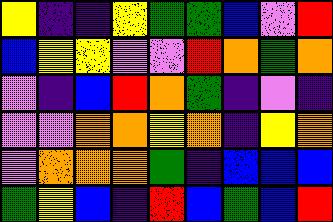[["yellow", "indigo", "indigo", "yellow", "green", "green", "blue", "violet", "red"], ["blue", "yellow", "yellow", "violet", "violet", "red", "orange", "green", "orange"], ["violet", "indigo", "blue", "red", "orange", "green", "indigo", "violet", "indigo"], ["violet", "violet", "orange", "orange", "yellow", "orange", "indigo", "yellow", "orange"], ["violet", "orange", "orange", "orange", "green", "indigo", "blue", "blue", "blue"], ["green", "yellow", "blue", "indigo", "red", "blue", "green", "blue", "red"]]